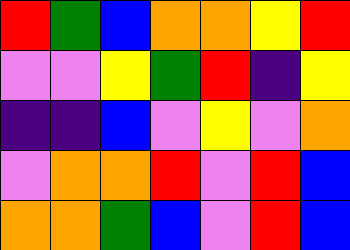[["red", "green", "blue", "orange", "orange", "yellow", "red"], ["violet", "violet", "yellow", "green", "red", "indigo", "yellow"], ["indigo", "indigo", "blue", "violet", "yellow", "violet", "orange"], ["violet", "orange", "orange", "red", "violet", "red", "blue"], ["orange", "orange", "green", "blue", "violet", "red", "blue"]]